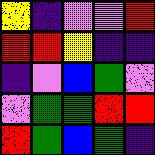[["yellow", "indigo", "violet", "violet", "red"], ["red", "red", "yellow", "indigo", "indigo"], ["indigo", "violet", "blue", "green", "violet"], ["violet", "green", "green", "red", "red"], ["red", "green", "blue", "green", "indigo"]]